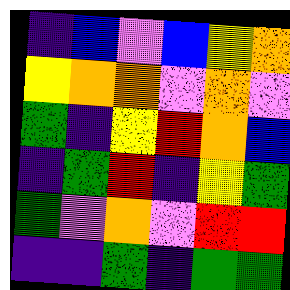[["indigo", "blue", "violet", "blue", "yellow", "orange"], ["yellow", "orange", "orange", "violet", "orange", "violet"], ["green", "indigo", "yellow", "red", "orange", "blue"], ["indigo", "green", "red", "indigo", "yellow", "green"], ["green", "violet", "orange", "violet", "red", "red"], ["indigo", "indigo", "green", "indigo", "green", "green"]]